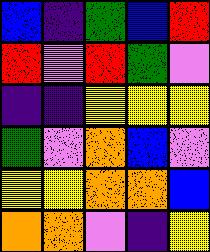[["blue", "indigo", "green", "blue", "red"], ["red", "violet", "red", "green", "violet"], ["indigo", "indigo", "yellow", "yellow", "yellow"], ["green", "violet", "orange", "blue", "violet"], ["yellow", "yellow", "orange", "orange", "blue"], ["orange", "orange", "violet", "indigo", "yellow"]]